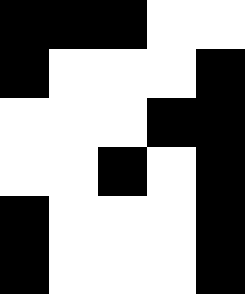[["black", "black", "black", "white", "white"], ["black", "white", "white", "white", "black"], ["white", "white", "white", "black", "black"], ["white", "white", "black", "white", "black"], ["black", "white", "white", "white", "black"], ["black", "white", "white", "white", "black"]]